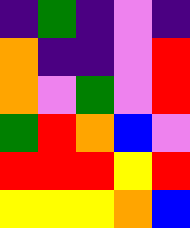[["indigo", "green", "indigo", "violet", "indigo"], ["orange", "indigo", "indigo", "violet", "red"], ["orange", "violet", "green", "violet", "red"], ["green", "red", "orange", "blue", "violet"], ["red", "red", "red", "yellow", "red"], ["yellow", "yellow", "yellow", "orange", "blue"]]